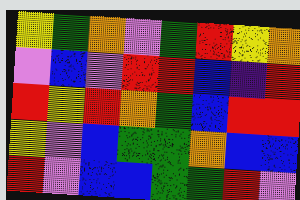[["yellow", "green", "orange", "violet", "green", "red", "yellow", "orange"], ["violet", "blue", "violet", "red", "red", "blue", "indigo", "red"], ["red", "yellow", "red", "orange", "green", "blue", "red", "red"], ["yellow", "violet", "blue", "green", "green", "orange", "blue", "blue"], ["red", "violet", "blue", "blue", "green", "green", "red", "violet"]]